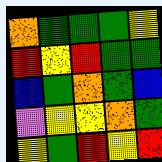[["orange", "green", "green", "green", "yellow"], ["red", "yellow", "red", "green", "green"], ["blue", "green", "orange", "green", "blue"], ["violet", "yellow", "yellow", "orange", "green"], ["yellow", "green", "red", "yellow", "red"]]